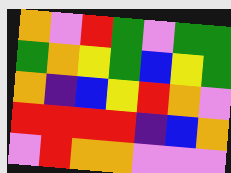[["orange", "violet", "red", "green", "violet", "green", "green"], ["green", "orange", "yellow", "green", "blue", "yellow", "green"], ["orange", "indigo", "blue", "yellow", "red", "orange", "violet"], ["red", "red", "red", "red", "indigo", "blue", "orange"], ["violet", "red", "orange", "orange", "violet", "violet", "violet"]]